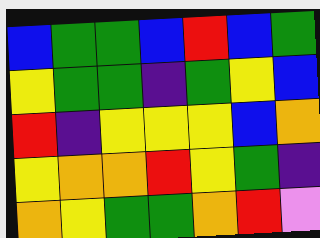[["blue", "green", "green", "blue", "red", "blue", "green"], ["yellow", "green", "green", "indigo", "green", "yellow", "blue"], ["red", "indigo", "yellow", "yellow", "yellow", "blue", "orange"], ["yellow", "orange", "orange", "red", "yellow", "green", "indigo"], ["orange", "yellow", "green", "green", "orange", "red", "violet"]]